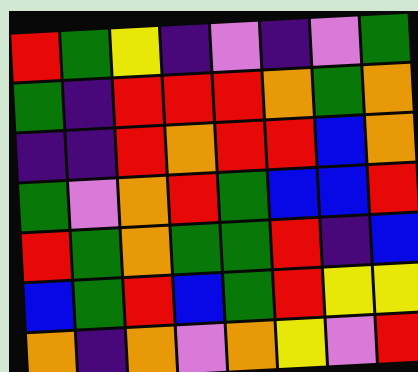[["red", "green", "yellow", "indigo", "violet", "indigo", "violet", "green"], ["green", "indigo", "red", "red", "red", "orange", "green", "orange"], ["indigo", "indigo", "red", "orange", "red", "red", "blue", "orange"], ["green", "violet", "orange", "red", "green", "blue", "blue", "red"], ["red", "green", "orange", "green", "green", "red", "indigo", "blue"], ["blue", "green", "red", "blue", "green", "red", "yellow", "yellow"], ["orange", "indigo", "orange", "violet", "orange", "yellow", "violet", "red"]]